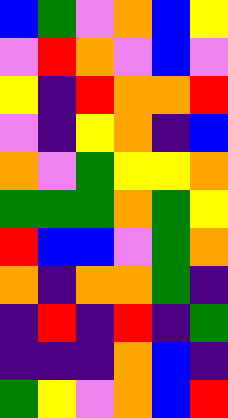[["blue", "green", "violet", "orange", "blue", "yellow"], ["violet", "red", "orange", "violet", "blue", "violet"], ["yellow", "indigo", "red", "orange", "orange", "red"], ["violet", "indigo", "yellow", "orange", "indigo", "blue"], ["orange", "violet", "green", "yellow", "yellow", "orange"], ["green", "green", "green", "orange", "green", "yellow"], ["red", "blue", "blue", "violet", "green", "orange"], ["orange", "indigo", "orange", "orange", "green", "indigo"], ["indigo", "red", "indigo", "red", "indigo", "green"], ["indigo", "indigo", "indigo", "orange", "blue", "indigo"], ["green", "yellow", "violet", "orange", "blue", "red"]]